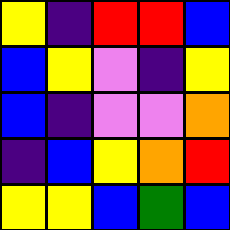[["yellow", "indigo", "red", "red", "blue"], ["blue", "yellow", "violet", "indigo", "yellow"], ["blue", "indigo", "violet", "violet", "orange"], ["indigo", "blue", "yellow", "orange", "red"], ["yellow", "yellow", "blue", "green", "blue"]]